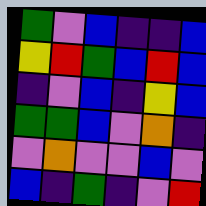[["green", "violet", "blue", "indigo", "indigo", "blue"], ["yellow", "red", "green", "blue", "red", "blue"], ["indigo", "violet", "blue", "indigo", "yellow", "blue"], ["green", "green", "blue", "violet", "orange", "indigo"], ["violet", "orange", "violet", "violet", "blue", "violet"], ["blue", "indigo", "green", "indigo", "violet", "red"]]